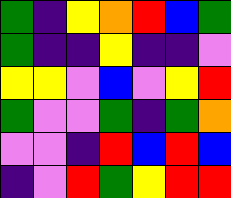[["green", "indigo", "yellow", "orange", "red", "blue", "green"], ["green", "indigo", "indigo", "yellow", "indigo", "indigo", "violet"], ["yellow", "yellow", "violet", "blue", "violet", "yellow", "red"], ["green", "violet", "violet", "green", "indigo", "green", "orange"], ["violet", "violet", "indigo", "red", "blue", "red", "blue"], ["indigo", "violet", "red", "green", "yellow", "red", "red"]]